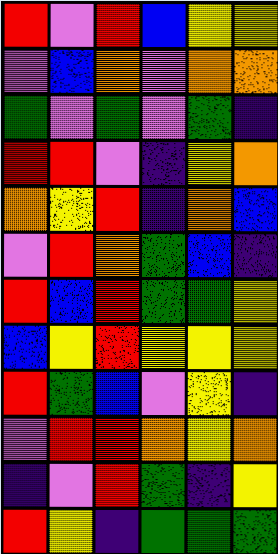[["red", "violet", "red", "blue", "yellow", "yellow"], ["violet", "blue", "orange", "violet", "orange", "orange"], ["green", "violet", "green", "violet", "green", "indigo"], ["red", "red", "violet", "indigo", "yellow", "orange"], ["orange", "yellow", "red", "indigo", "orange", "blue"], ["violet", "red", "orange", "green", "blue", "indigo"], ["red", "blue", "red", "green", "green", "yellow"], ["blue", "yellow", "red", "yellow", "yellow", "yellow"], ["red", "green", "blue", "violet", "yellow", "indigo"], ["violet", "red", "red", "orange", "yellow", "orange"], ["indigo", "violet", "red", "green", "indigo", "yellow"], ["red", "yellow", "indigo", "green", "green", "green"]]